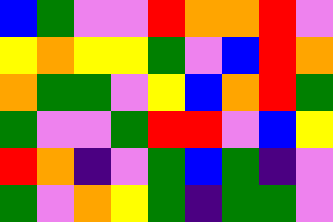[["blue", "green", "violet", "violet", "red", "orange", "orange", "red", "violet"], ["yellow", "orange", "yellow", "yellow", "green", "violet", "blue", "red", "orange"], ["orange", "green", "green", "violet", "yellow", "blue", "orange", "red", "green"], ["green", "violet", "violet", "green", "red", "red", "violet", "blue", "yellow"], ["red", "orange", "indigo", "violet", "green", "blue", "green", "indigo", "violet"], ["green", "violet", "orange", "yellow", "green", "indigo", "green", "green", "violet"]]